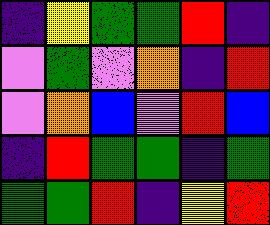[["indigo", "yellow", "green", "green", "red", "indigo"], ["violet", "green", "violet", "orange", "indigo", "red"], ["violet", "orange", "blue", "violet", "red", "blue"], ["indigo", "red", "green", "green", "indigo", "green"], ["green", "green", "red", "indigo", "yellow", "red"]]